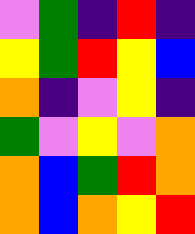[["violet", "green", "indigo", "red", "indigo"], ["yellow", "green", "red", "yellow", "blue"], ["orange", "indigo", "violet", "yellow", "indigo"], ["green", "violet", "yellow", "violet", "orange"], ["orange", "blue", "green", "red", "orange"], ["orange", "blue", "orange", "yellow", "red"]]